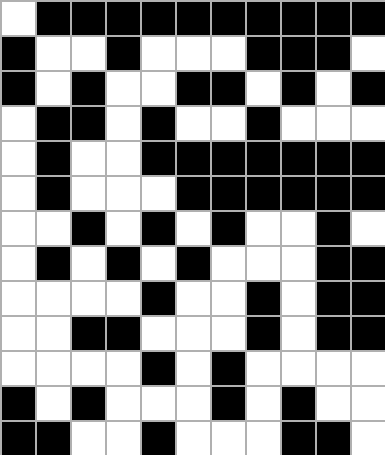[["white", "black", "black", "black", "black", "black", "black", "black", "black", "black", "black"], ["black", "white", "white", "black", "white", "white", "white", "black", "black", "black", "white"], ["black", "white", "black", "white", "white", "black", "black", "white", "black", "white", "black"], ["white", "black", "black", "white", "black", "white", "white", "black", "white", "white", "white"], ["white", "black", "white", "white", "black", "black", "black", "black", "black", "black", "black"], ["white", "black", "white", "white", "white", "black", "black", "black", "black", "black", "black"], ["white", "white", "black", "white", "black", "white", "black", "white", "white", "black", "white"], ["white", "black", "white", "black", "white", "black", "white", "white", "white", "black", "black"], ["white", "white", "white", "white", "black", "white", "white", "black", "white", "black", "black"], ["white", "white", "black", "black", "white", "white", "white", "black", "white", "black", "black"], ["white", "white", "white", "white", "black", "white", "black", "white", "white", "white", "white"], ["black", "white", "black", "white", "white", "white", "black", "white", "black", "white", "white"], ["black", "black", "white", "white", "black", "white", "white", "white", "black", "black", "white"]]